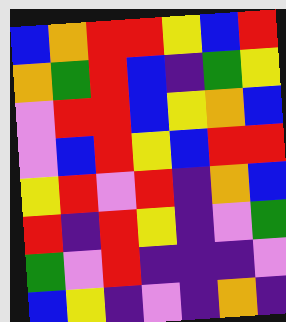[["blue", "orange", "red", "red", "yellow", "blue", "red"], ["orange", "green", "red", "blue", "indigo", "green", "yellow"], ["violet", "red", "red", "blue", "yellow", "orange", "blue"], ["violet", "blue", "red", "yellow", "blue", "red", "red"], ["yellow", "red", "violet", "red", "indigo", "orange", "blue"], ["red", "indigo", "red", "yellow", "indigo", "violet", "green"], ["green", "violet", "red", "indigo", "indigo", "indigo", "violet"], ["blue", "yellow", "indigo", "violet", "indigo", "orange", "indigo"]]